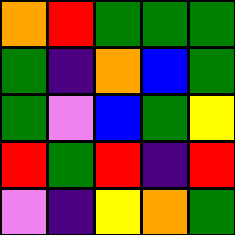[["orange", "red", "green", "green", "green"], ["green", "indigo", "orange", "blue", "green"], ["green", "violet", "blue", "green", "yellow"], ["red", "green", "red", "indigo", "red"], ["violet", "indigo", "yellow", "orange", "green"]]